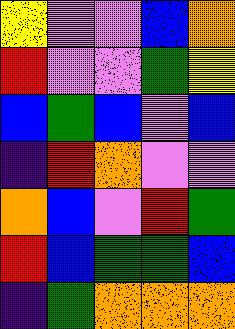[["yellow", "violet", "violet", "blue", "orange"], ["red", "violet", "violet", "green", "yellow"], ["blue", "green", "blue", "violet", "blue"], ["indigo", "red", "orange", "violet", "violet"], ["orange", "blue", "violet", "red", "green"], ["red", "blue", "green", "green", "blue"], ["indigo", "green", "orange", "orange", "orange"]]